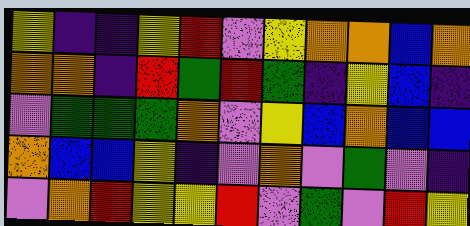[["yellow", "indigo", "indigo", "yellow", "red", "violet", "yellow", "orange", "orange", "blue", "orange"], ["orange", "orange", "indigo", "red", "green", "red", "green", "indigo", "yellow", "blue", "indigo"], ["violet", "green", "green", "green", "orange", "violet", "yellow", "blue", "orange", "blue", "blue"], ["orange", "blue", "blue", "yellow", "indigo", "violet", "orange", "violet", "green", "violet", "indigo"], ["violet", "orange", "red", "yellow", "yellow", "red", "violet", "green", "violet", "red", "yellow"]]